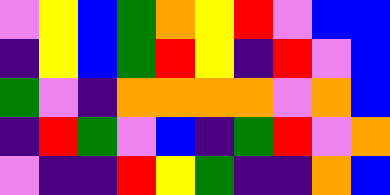[["violet", "yellow", "blue", "green", "orange", "yellow", "red", "violet", "blue", "blue"], ["indigo", "yellow", "blue", "green", "red", "yellow", "indigo", "red", "violet", "blue"], ["green", "violet", "indigo", "orange", "orange", "orange", "orange", "violet", "orange", "blue"], ["indigo", "red", "green", "violet", "blue", "indigo", "green", "red", "violet", "orange"], ["violet", "indigo", "indigo", "red", "yellow", "green", "indigo", "indigo", "orange", "blue"]]